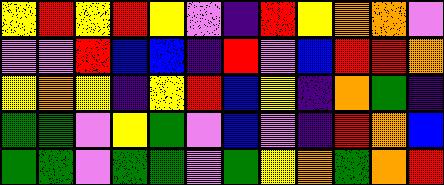[["yellow", "red", "yellow", "red", "yellow", "violet", "indigo", "red", "yellow", "orange", "orange", "violet"], ["violet", "violet", "red", "blue", "blue", "indigo", "red", "violet", "blue", "red", "red", "orange"], ["yellow", "orange", "yellow", "indigo", "yellow", "red", "blue", "yellow", "indigo", "orange", "green", "indigo"], ["green", "green", "violet", "yellow", "green", "violet", "blue", "violet", "indigo", "red", "orange", "blue"], ["green", "green", "violet", "green", "green", "violet", "green", "yellow", "orange", "green", "orange", "red"]]